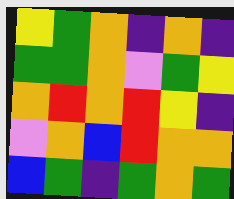[["yellow", "green", "orange", "indigo", "orange", "indigo"], ["green", "green", "orange", "violet", "green", "yellow"], ["orange", "red", "orange", "red", "yellow", "indigo"], ["violet", "orange", "blue", "red", "orange", "orange"], ["blue", "green", "indigo", "green", "orange", "green"]]